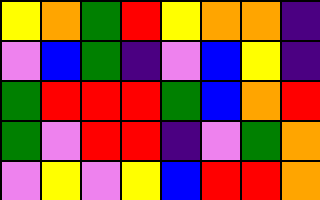[["yellow", "orange", "green", "red", "yellow", "orange", "orange", "indigo"], ["violet", "blue", "green", "indigo", "violet", "blue", "yellow", "indigo"], ["green", "red", "red", "red", "green", "blue", "orange", "red"], ["green", "violet", "red", "red", "indigo", "violet", "green", "orange"], ["violet", "yellow", "violet", "yellow", "blue", "red", "red", "orange"]]